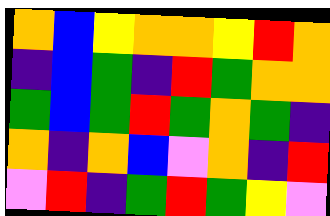[["orange", "blue", "yellow", "orange", "orange", "yellow", "red", "orange"], ["indigo", "blue", "green", "indigo", "red", "green", "orange", "orange"], ["green", "blue", "green", "red", "green", "orange", "green", "indigo"], ["orange", "indigo", "orange", "blue", "violet", "orange", "indigo", "red"], ["violet", "red", "indigo", "green", "red", "green", "yellow", "violet"]]